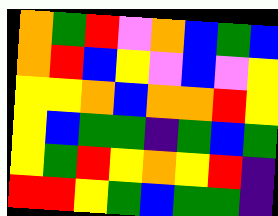[["orange", "green", "red", "violet", "orange", "blue", "green", "blue"], ["orange", "red", "blue", "yellow", "violet", "blue", "violet", "yellow"], ["yellow", "yellow", "orange", "blue", "orange", "orange", "red", "yellow"], ["yellow", "blue", "green", "green", "indigo", "green", "blue", "green"], ["yellow", "green", "red", "yellow", "orange", "yellow", "red", "indigo"], ["red", "red", "yellow", "green", "blue", "green", "green", "indigo"]]